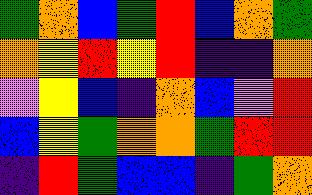[["green", "orange", "blue", "green", "red", "blue", "orange", "green"], ["orange", "yellow", "red", "yellow", "red", "indigo", "indigo", "orange"], ["violet", "yellow", "blue", "indigo", "orange", "blue", "violet", "red"], ["blue", "yellow", "green", "orange", "orange", "green", "red", "red"], ["indigo", "red", "green", "blue", "blue", "indigo", "green", "orange"]]